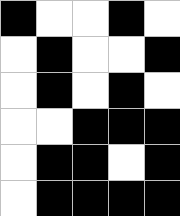[["black", "white", "white", "black", "white"], ["white", "black", "white", "white", "black"], ["white", "black", "white", "black", "white"], ["white", "white", "black", "black", "black"], ["white", "black", "black", "white", "black"], ["white", "black", "black", "black", "black"]]